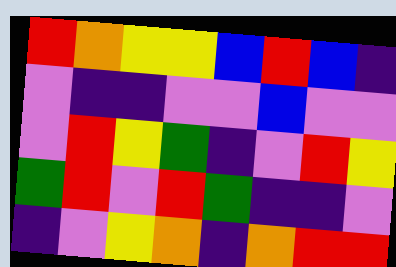[["red", "orange", "yellow", "yellow", "blue", "red", "blue", "indigo"], ["violet", "indigo", "indigo", "violet", "violet", "blue", "violet", "violet"], ["violet", "red", "yellow", "green", "indigo", "violet", "red", "yellow"], ["green", "red", "violet", "red", "green", "indigo", "indigo", "violet"], ["indigo", "violet", "yellow", "orange", "indigo", "orange", "red", "red"]]